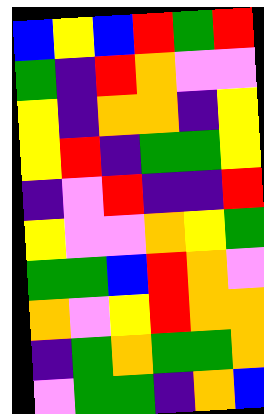[["blue", "yellow", "blue", "red", "green", "red"], ["green", "indigo", "red", "orange", "violet", "violet"], ["yellow", "indigo", "orange", "orange", "indigo", "yellow"], ["yellow", "red", "indigo", "green", "green", "yellow"], ["indigo", "violet", "red", "indigo", "indigo", "red"], ["yellow", "violet", "violet", "orange", "yellow", "green"], ["green", "green", "blue", "red", "orange", "violet"], ["orange", "violet", "yellow", "red", "orange", "orange"], ["indigo", "green", "orange", "green", "green", "orange"], ["violet", "green", "green", "indigo", "orange", "blue"]]